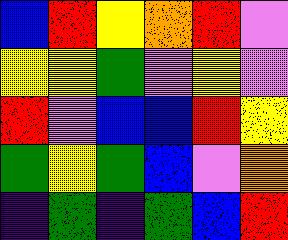[["blue", "red", "yellow", "orange", "red", "violet"], ["yellow", "yellow", "green", "violet", "yellow", "violet"], ["red", "violet", "blue", "blue", "red", "yellow"], ["green", "yellow", "green", "blue", "violet", "orange"], ["indigo", "green", "indigo", "green", "blue", "red"]]